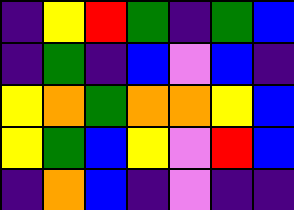[["indigo", "yellow", "red", "green", "indigo", "green", "blue"], ["indigo", "green", "indigo", "blue", "violet", "blue", "indigo"], ["yellow", "orange", "green", "orange", "orange", "yellow", "blue"], ["yellow", "green", "blue", "yellow", "violet", "red", "blue"], ["indigo", "orange", "blue", "indigo", "violet", "indigo", "indigo"]]